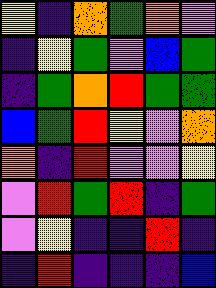[["yellow", "indigo", "orange", "green", "orange", "violet"], ["indigo", "yellow", "green", "violet", "blue", "green"], ["indigo", "green", "orange", "red", "green", "green"], ["blue", "green", "red", "yellow", "violet", "orange"], ["orange", "indigo", "red", "violet", "violet", "yellow"], ["violet", "red", "green", "red", "indigo", "green"], ["violet", "yellow", "indigo", "indigo", "red", "indigo"], ["indigo", "red", "indigo", "indigo", "indigo", "blue"]]